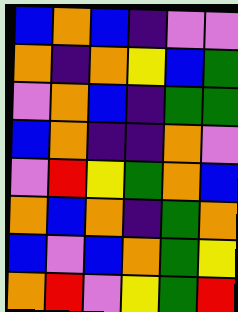[["blue", "orange", "blue", "indigo", "violet", "violet"], ["orange", "indigo", "orange", "yellow", "blue", "green"], ["violet", "orange", "blue", "indigo", "green", "green"], ["blue", "orange", "indigo", "indigo", "orange", "violet"], ["violet", "red", "yellow", "green", "orange", "blue"], ["orange", "blue", "orange", "indigo", "green", "orange"], ["blue", "violet", "blue", "orange", "green", "yellow"], ["orange", "red", "violet", "yellow", "green", "red"]]